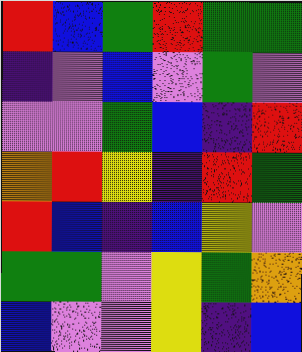[["red", "blue", "green", "red", "green", "green"], ["indigo", "violet", "blue", "violet", "green", "violet"], ["violet", "violet", "green", "blue", "indigo", "red"], ["orange", "red", "yellow", "indigo", "red", "green"], ["red", "blue", "indigo", "blue", "yellow", "violet"], ["green", "green", "violet", "yellow", "green", "orange"], ["blue", "violet", "violet", "yellow", "indigo", "blue"]]